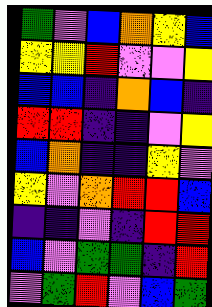[["green", "violet", "blue", "orange", "yellow", "blue"], ["yellow", "yellow", "red", "violet", "violet", "yellow"], ["blue", "blue", "indigo", "orange", "blue", "indigo"], ["red", "red", "indigo", "indigo", "violet", "yellow"], ["blue", "orange", "indigo", "indigo", "yellow", "violet"], ["yellow", "violet", "orange", "red", "red", "blue"], ["indigo", "indigo", "violet", "indigo", "red", "red"], ["blue", "violet", "green", "green", "indigo", "red"], ["violet", "green", "red", "violet", "blue", "green"]]